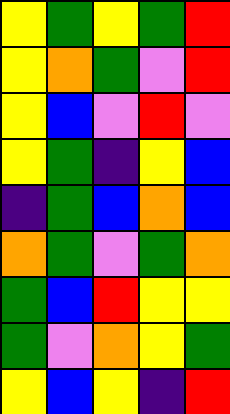[["yellow", "green", "yellow", "green", "red"], ["yellow", "orange", "green", "violet", "red"], ["yellow", "blue", "violet", "red", "violet"], ["yellow", "green", "indigo", "yellow", "blue"], ["indigo", "green", "blue", "orange", "blue"], ["orange", "green", "violet", "green", "orange"], ["green", "blue", "red", "yellow", "yellow"], ["green", "violet", "orange", "yellow", "green"], ["yellow", "blue", "yellow", "indigo", "red"]]